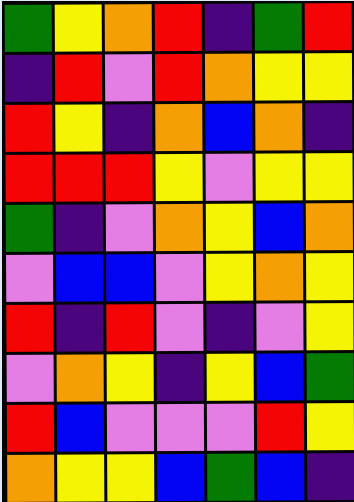[["green", "yellow", "orange", "red", "indigo", "green", "red"], ["indigo", "red", "violet", "red", "orange", "yellow", "yellow"], ["red", "yellow", "indigo", "orange", "blue", "orange", "indigo"], ["red", "red", "red", "yellow", "violet", "yellow", "yellow"], ["green", "indigo", "violet", "orange", "yellow", "blue", "orange"], ["violet", "blue", "blue", "violet", "yellow", "orange", "yellow"], ["red", "indigo", "red", "violet", "indigo", "violet", "yellow"], ["violet", "orange", "yellow", "indigo", "yellow", "blue", "green"], ["red", "blue", "violet", "violet", "violet", "red", "yellow"], ["orange", "yellow", "yellow", "blue", "green", "blue", "indigo"]]